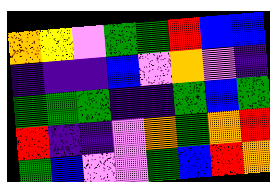[["orange", "yellow", "violet", "green", "green", "red", "blue", "blue"], ["indigo", "indigo", "indigo", "blue", "violet", "orange", "violet", "indigo"], ["green", "green", "green", "indigo", "indigo", "green", "blue", "green"], ["red", "indigo", "indigo", "violet", "orange", "green", "orange", "red"], ["green", "blue", "violet", "violet", "green", "blue", "red", "orange"]]